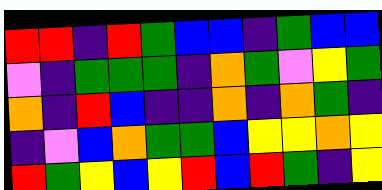[["red", "red", "indigo", "red", "green", "blue", "blue", "indigo", "green", "blue", "blue"], ["violet", "indigo", "green", "green", "green", "indigo", "orange", "green", "violet", "yellow", "green"], ["orange", "indigo", "red", "blue", "indigo", "indigo", "orange", "indigo", "orange", "green", "indigo"], ["indigo", "violet", "blue", "orange", "green", "green", "blue", "yellow", "yellow", "orange", "yellow"], ["red", "green", "yellow", "blue", "yellow", "red", "blue", "red", "green", "indigo", "yellow"]]